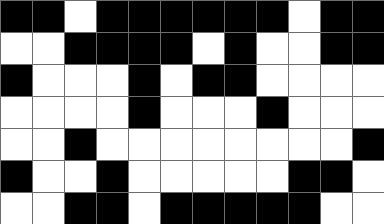[["black", "black", "white", "black", "black", "black", "black", "black", "black", "white", "black", "black"], ["white", "white", "black", "black", "black", "black", "white", "black", "white", "white", "black", "black"], ["black", "white", "white", "white", "black", "white", "black", "black", "white", "white", "white", "white"], ["white", "white", "white", "white", "black", "white", "white", "white", "black", "white", "white", "white"], ["white", "white", "black", "white", "white", "white", "white", "white", "white", "white", "white", "black"], ["black", "white", "white", "black", "white", "white", "white", "white", "white", "black", "black", "white"], ["white", "white", "black", "black", "white", "black", "black", "black", "black", "black", "white", "white"]]